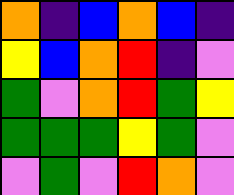[["orange", "indigo", "blue", "orange", "blue", "indigo"], ["yellow", "blue", "orange", "red", "indigo", "violet"], ["green", "violet", "orange", "red", "green", "yellow"], ["green", "green", "green", "yellow", "green", "violet"], ["violet", "green", "violet", "red", "orange", "violet"]]